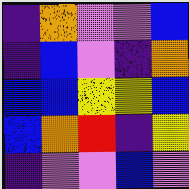[["indigo", "orange", "violet", "violet", "blue"], ["indigo", "blue", "violet", "indigo", "orange"], ["blue", "blue", "yellow", "yellow", "blue"], ["blue", "orange", "red", "indigo", "yellow"], ["indigo", "violet", "violet", "blue", "violet"]]